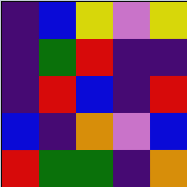[["indigo", "blue", "yellow", "violet", "yellow"], ["indigo", "green", "red", "indigo", "indigo"], ["indigo", "red", "blue", "indigo", "red"], ["blue", "indigo", "orange", "violet", "blue"], ["red", "green", "green", "indigo", "orange"]]